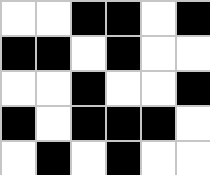[["white", "white", "black", "black", "white", "black"], ["black", "black", "white", "black", "white", "white"], ["white", "white", "black", "white", "white", "black"], ["black", "white", "black", "black", "black", "white"], ["white", "black", "white", "black", "white", "white"]]